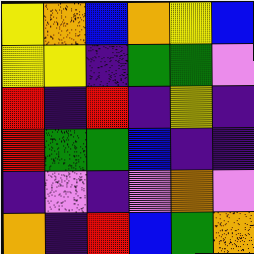[["yellow", "orange", "blue", "orange", "yellow", "blue"], ["yellow", "yellow", "indigo", "green", "green", "violet"], ["red", "indigo", "red", "indigo", "yellow", "indigo"], ["red", "green", "green", "blue", "indigo", "indigo"], ["indigo", "violet", "indigo", "violet", "orange", "violet"], ["orange", "indigo", "red", "blue", "green", "orange"]]